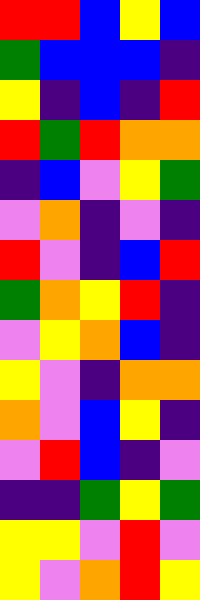[["red", "red", "blue", "yellow", "blue"], ["green", "blue", "blue", "blue", "indigo"], ["yellow", "indigo", "blue", "indigo", "red"], ["red", "green", "red", "orange", "orange"], ["indigo", "blue", "violet", "yellow", "green"], ["violet", "orange", "indigo", "violet", "indigo"], ["red", "violet", "indigo", "blue", "red"], ["green", "orange", "yellow", "red", "indigo"], ["violet", "yellow", "orange", "blue", "indigo"], ["yellow", "violet", "indigo", "orange", "orange"], ["orange", "violet", "blue", "yellow", "indigo"], ["violet", "red", "blue", "indigo", "violet"], ["indigo", "indigo", "green", "yellow", "green"], ["yellow", "yellow", "violet", "red", "violet"], ["yellow", "violet", "orange", "red", "yellow"]]